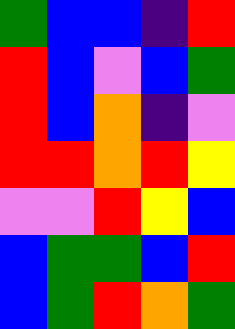[["green", "blue", "blue", "indigo", "red"], ["red", "blue", "violet", "blue", "green"], ["red", "blue", "orange", "indigo", "violet"], ["red", "red", "orange", "red", "yellow"], ["violet", "violet", "red", "yellow", "blue"], ["blue", "green", "green", "blue", "red"], ["blue", "green", "red", "orange", "green"]]